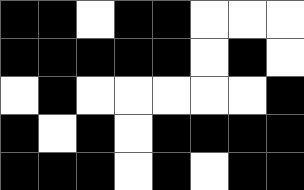[["black", "black", "white", "black", "black", "white", "white", "white"], ["black", "black", "black", "black", "black", "white", "black", "white"], ["white", "black", "white", "white", "white", "white", "white", "black"], ["black", "white", "black", "white", "black", "black", "black", "black"], ["black", "black", "black", "white", "black", "white", "black", "black"]]